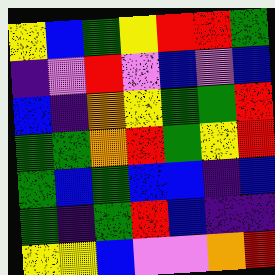[["yellow", "blue", "green", "yellow", "red", "red", "green"], ["indigo", "violet", "red", "violet", "blue", "violet", "blue"], ["blue", "indigo", "orange", "yellow", "green", "green", "red"], ["green", "green", "orange", "red", "green", "yellow", "red"], ["green", "blue", "green", "blue", "blue", "indigo", "blue"], ["green", "indigo", "green", "red", "blue", "indigo", "indigo"], ["yellow", "yellow", "blue", "violet", "violet", "orange", "red"]]